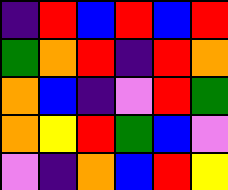[["indigo", "red", "blue", "red", "blue", "red"], ["green", "orange", "red", "indigo", "red", "orange"], ["orange", "blue", "indigo", "violet", "red", "green"], ["orange", "yellow", "red", "green", "blue", "violet"], ["violet", "indigo", "orange", "blue", "red", "yellow"]]